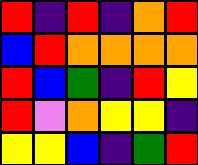[["red", "indigo", "red", "indigo", "orange", "red"], ["blue", "red", "orange", "orange", "orange", "orange"], ["red", "blue", "green", "indigo", "red", "yellow"], ["red", "violet", "orange", "yellow", "yellow", "indigo"], ["yellow", "yellow", "blue", "indigo", "green", "red"]]